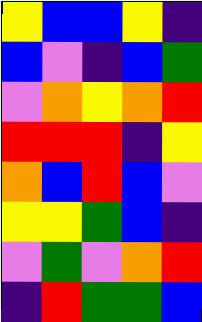[["yellow", "blue", "blue", "yellow", "indigo"], ["blue", "violet", "indigo", "blue", "green"], ["violet", "orange", "yellow", "orange", "red"], ["red", "red", "red", "indigo", "yellow"], ["orange", "blue", "red", "blue", "violet"], ["yellow", "yellow", "green", "blue", "indigo"], ["violet", "green", "violet", "orange", "red"], ["indigo", "red", "green", "green", "blue"]]